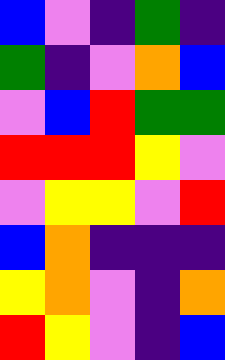[["blue", "violet", "indigo", "green", "indigo"], ["green", "indigo", "violet", "orange", "blue"], ["violet", "blue", "red", "green", "green"], ["red", "red", "red", "yellow", "violet"], ["violet", "yellow", "yellow", "violet", "red"], ["blue", "orange", "indigo", "indigo", "indigo"], ["yellow", "orange", "violet", "indigo", "orange"], ["red", "yellow", "violet", "indigo", "blue"]]